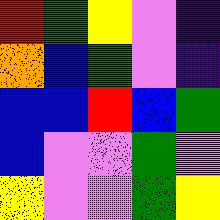[["red", "green", "yellow", "violet", "indigo"], ["orange", "blue", "green", "violet", "indigo"], ["blue", "blue", "red", "blue", "green"], ["blue", "violet", "violet", "green", "violet"], ["yellow", "violet", "violet", "green", "yellow"]]